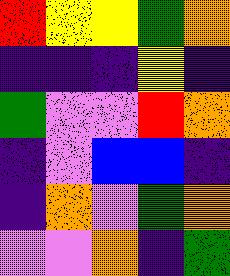[["red", "yellow", "yellow", "green", "orange"], ["indigo", "indigo", "indigo", "yellow", "indigo"], ["green", "violet", "violet", "red", "orange"], ["indigo", "violet", "blue", "blue", "indigo"], ["indigo", "orange", "violet", "green", "orange"], ["violet", "violet", "orange", "indigo", "green"]]